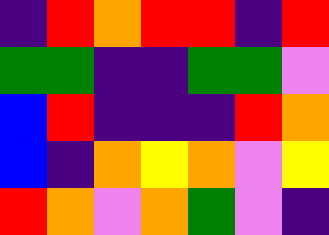[["indigo", "red", "orange", "red", "red", "indigo", "red"], ["green", "green", "indigo", "indigo", "green", "green", "violet"], ["blue", "red", "indigo", "indigo", "indigo", "red", "orange"], ["blue", "indigo", "orange", "yellow", "orange", "violet", "yellow"], ["red", "orange", "violet", "orange", "green", "violet", "indigo"]]